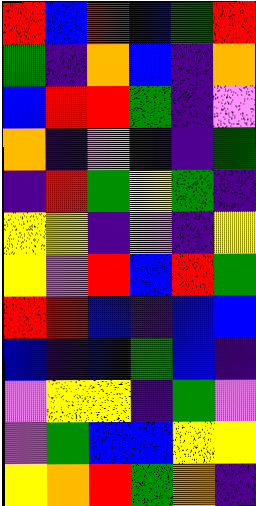[["red", "blue", "red", "blue", "green", "red"], ["green", "indigo", "orange", "blue", "indigo", "orange"], ["blue", "red", "red", "green", "indigo", "violet"], ["orange", "indigo", "violet", "indigo", "indigo", "green"], ["indigo", "red", "green", "yellow", "green", "indigo"], ["yellow", "yellow", "indigo", "violet", "indigo", "yellow"], ["yellow", "violet", "red", "blue", "red", "green"], ["red", "red", "blue", "indigo", "blue", "blue"], ["blue", "indigo", "blue", "green", "blue", "indigo"], ["violet", "yellow", "yellow", "indigo", "green", "violet"], ["violet", "green", "blue", "blue", "yellow", "yellow"], ["yellow", "orange", "red", "green", "orange", "indigo"]]